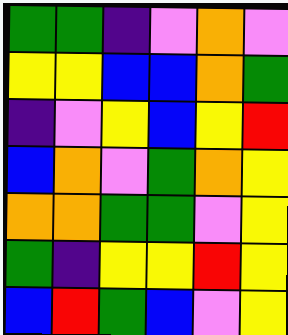[["green", "green", "indigo", "violet", "orange", "violet"], ["yellow", "yellow", "blue", "blue", "orange", "green"], ["indigo", "violet", "yellow", "blue", "yellow", "red"], ["blue", "orange", "violet", "green", "orange", "yellow"], ["orange", "orange", "green", "green", "violet", "yellow"], ["green", "indigo", "yellow", "yellow", "red", "yellow"], ["blue", "red", "green", "blue", "violet", "yellow"]]